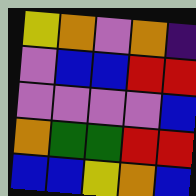[["yellow", "orange", "violet", "orange", "indigo"], ["violet", "blue", "blue", "red", "red"], ["violet", "violet", "violet", "violet", "blue"], ["orange", "green", "green", "red", "red"], ["blue", "blue", "yellow", "orange", "blue"]]